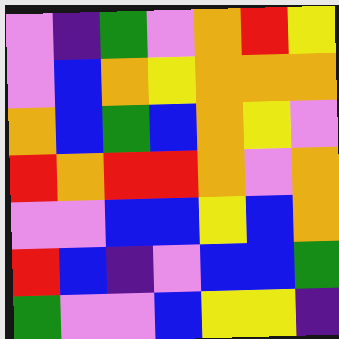[["violet", "indigo", "green", "violet", "orange", "red", "yellow"], ["violet", "blue", "orange", "yellow", "orange", "orange", "orange"], ["orange", "blue", "green", "blue", "orange", "yellow", "violet"], ["red", "orange", "red", "red", "orange", "violet", "orange"], ["violet", "violet", "blue", "blue", "yellow", "blue", "orange"], ["red", "blue", "indigo", "violet", "blue", "blue", "green"], ["green", "violet", "violet", "blue", "yellow", "yellow", "indigo"]]